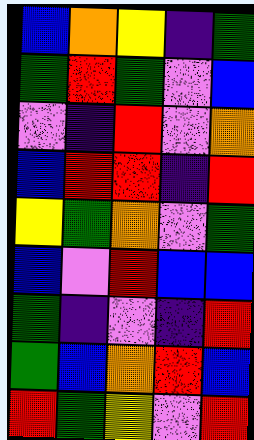[["blue", "orange", "yellow", "indigo", "green"], ["green", "red", "green", "violet", "blue"], ["violet", "indigo", "red", "violet", "orange"], ["blue", "red", "red", "indigo", "red"], ["yellow", "green", "orange", "violet", "green"], ["blue", "violet", "red", "blue", "blue"], ["green", "indigo", "violet", "indigo", "red"], ["green", "blue", "orange", "red", "blue"], ["red", "green", "yellow", "violet", "red"]]